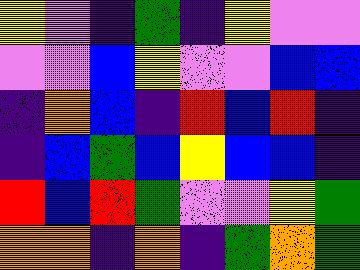[["yellow", "violet", "indigo", "green", "indigo", "yellow", "violet", "violet"], ["violet", "violet", "blue", "yellow", "violet", "violet", "blue", "blue"], ["indigo", "orange", "blue", "indigo", "red", "blue", "red", "indigo"], ["indigo", "blue", "green", "blue", "yellow", "blue", "blue", "indigo"], ["red", "blue", "red", "green", "violet", "violet", "yellow", "green"], ["orange", "orange", "indigo", "orange", "indigo", "green", "orange", "green"]]